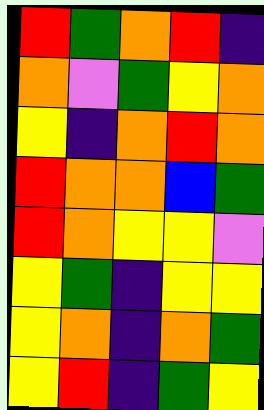[["red", "green", "orange", "red", "indigo"], ["orange", "violet", "green", "yellow", "orange"], ["yellow", "indigo", "orange", "red", "orange"], ["red", "orange", "orange", "blue", "green"], ["red", "orange", "yellow", "yellow", "violet"], ["yellow", "green", "indigo", "yellow", "yellow"], ["yellow", "orange", "indigo", "orange", "green"], ["yellow", "red", "indigo", "green", "yellow"]]